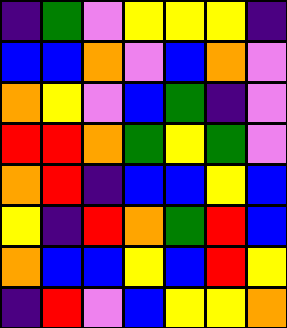[["indigo", "green", "violet", "yellow", "yellow", "yellow", "indigo"], ["blue", "blue", "orange", "violet", "blue", "orange", "violet"], ["orange", "yellow", "violet", "blue", "green", "indigo", "violet"], ["red", "red", "orange", "green", "yellow", "green", "violet"], ["orange", "red", "indigo", "blue", "blue", "yellow", "blue"], ["yellow", "indigo", "red", "orange", "green", "red", "blue"], ["orange", "blue", "blue", "yellow", "blue", "red", "yellow"], ["indigo", "red", "violet", "blue", "yellow", "yellow", "orange"]]